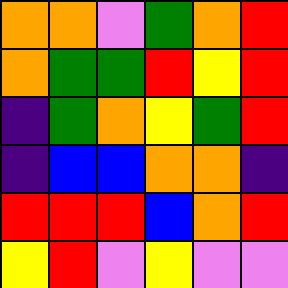[["orange", "orange", "violet", "green", "orange", "red"], ["orange", "green", "green", "red", "yellow", "red"], ["indigo", "green", "orange", "yellow", "green", "red"], ["indigo", "blue", "blue", "orange", "orange", "indigo"], ["red", "red", "red", "blue", "orange", "red"], ["yellow", "red", "violet", "yellow", "violet", "violet"]]